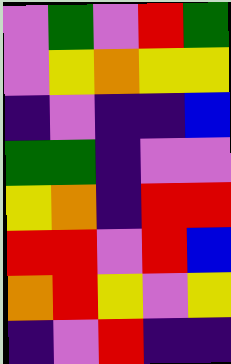[["violet", "green", "violet", "red", "green"], ["violet", "yellow", "orange", "yellow", "yellow"], ["indigo", "violet", "indigo", "indigo", "blue"], ["green", "green", "indigo", "violet", "violet"], ["yellow", "orange", "indigo", "red", "red"], ["red", "red", "violet", "red", "blue"], ["orange", "red", "yellow", "violet", "yellow"], ["indigo", "violet", "red", "indigo", "indigo"]]